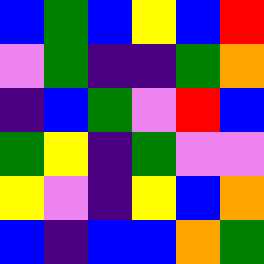[["blue", "green", "blue", "yellow", "blue", "red"], ["violet", "green", "indigo", "indigo", "green", "orange"], ["indigo", "blue", "green", "violet", "red", "blue"], ["green", "yellow", "indigo", "green", "violet", "violet"], ["yellow", "violet", "indigo", "yellow", "blue", "orange"], ["blue", "indigo", "blue", "blue", "orange", "green"]]